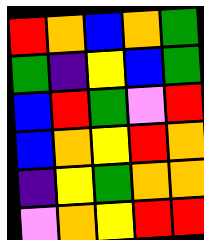[["red", "orange", "blue", "orange", "green"], ["green", "indigo", "yellow", "blue", "green"], ["blue", "red", "green", "violet", "red"], ["blue", "orange", "yellow", "red", "orange"], ["indigo", "yellow", "green", "orange", "orange"], ["violet", "orange", "yellow", "red", "red"]]